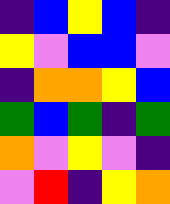[["indigo", "blue", "yellow", "blue", "indigo"], ["yellow", "violet", "blue", "blue", "violet"], ["indigo", "orange", "orange", "yellow", "blue"], ["green", "blue", "green", "indigo", "green"], ["orange", "violet", "yellow", "violet", "indigo"], ["violet", "red", "indigo", "yellow", "orange"]]